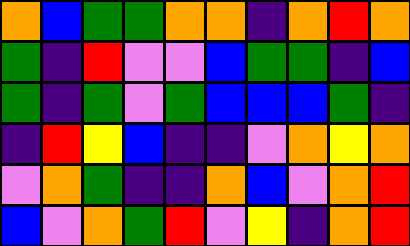[["orange", "blue", "green", "green", "orange", "orange", "indigo", "orange", "red", "orange"], ["green", "indigo", "red", "violet", "violet", "blue", "green", "green", "indigo", "blue"], ["green", "indigo", "green", "violet", "green", "blue", "blue", "blue", "green", "indigo"], ["indigo", "red", "yellow", "blue", "indigo", "indigo", "violet", "orange", "yellow", "orange"], ["violet", "orange", "green", "indigo", "indigo", "orange", "blue", "violet", "orange", "red"], ["blue", "violet", "orange", "green", "red", "violet", "yellow", "indigo", "orange", "red"]]